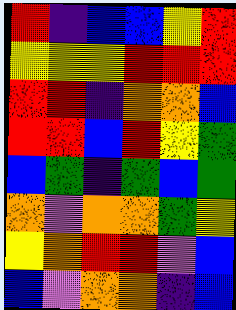[["red", "indigo", "blue", "blue", "yellow", "red"], ["yellow", "yellow", "yellow", "red", "red", "red"], ["red", "red", "indigo", "orange", "orange", "blue"], ["red", "red", "blue", "red", "yellow", "green"], ["blue", "green", "indigo", "green", "blue", "green"], ["orange", "violet", "orange", "orange", "green", "yellow"], ["yellow", "orange", "red", "red", "violet", "blue"], ["blue", "violet", "orange", "orange", "indigo", "blue"]]